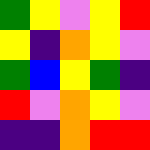[["green", "yellow", "violet", "yellow", "red"], ["yellow", "indigo", "orange", "yellow", "violet"], ["green", "blue", "yellow", "green", "indigo"], ["red", "violet", "orange", "yellow", "violet"], ["indigo", "indigo", "orange", "red", "red"]]